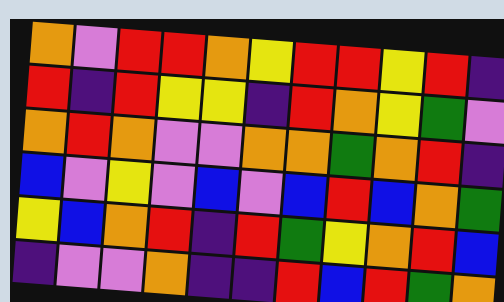[["orange", "violet", "red", "red", "orange", "yellow", "red", "red", "yellow", "red", "indigo"], ["red", "indigo", "red", "yellow", "yellow", "indigo", "red", "orange", "yellow", "green", "violet"], ["orange", "red", "orange", "violet", "violet", "orange", "orange", "green", "orange", "red", "indigo"], ["blue", "violet", "yellow", "violet", "blue", "violet", "blue", "red", "blue", "orange", "green"], ["yellow", "blue", "orange", "red", "indigo", "red", "green", "yellow", "orange", "red", "blue"], ["indigo", "violet", "violet", "orange", "indigo", "indigo", "red", "blue", "red", "green", "orange"]]